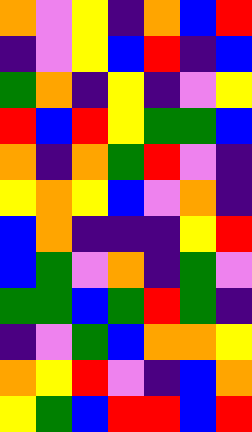[["orange", "violet", "yellow", "indigo", "orange", "blue", "red"], ["indigo", "violet", "yellow", "blue", "red", "indigo", "blue"], ["green", "orange", "indigo", "yellow", "indigo", "violet", "yellow"], ["red", "blue", "red", "yellow", "green", "green", "blue"], ["orange", "indigo", "orange", "green", "red", "violet", "indigo"], ["yellow", "orange", "yellow", "blue", "violet", "orange", "indigo"], ["blue", "orange", "indigo", "indigo", "indigo", "yellow", "red"], ["blue", "green", "violet", "orange", "indigo", "green", "violet"], ["green", "green", "blue", "green", "red", "green", "indigo"], ["indigo", "violet", "green", "blue", "orange", "orange", "yellow"], ["orange", "yellow", "red", "violet", "indigo", "blue", "orange"], ["yellow", "green", "blue", "red", "red", "blue", "red"]]